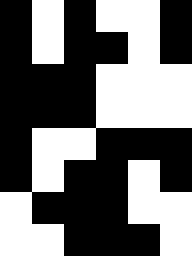[["black", "white", "black", "white", "white", "black"], ["black", "white", "black", "black", "white", "black"], ["black", "black", "black", "white", "white", "white"], ["black", "black", "black", "white", "white", "white"], ["black", "white", "white", "black", "black", "black"], ["black", "white", "black", "black", "white", "black"], ["white", "black", "black", "black", "white", "white"], ["white", "white", "black", "black", "black", "white"]]